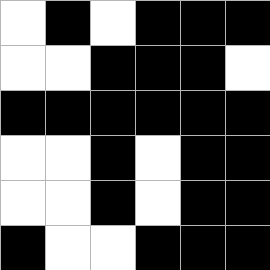[["white", "black", "white", "black", "black", "black"], ["white", "white", "black", "black", "black", "white"], ["black", "black", "black", "black", "black", "black"], ["white", "white", "black", "white", "black", "black"], ["white", "white", "black", "white", "black", "black"], ["black", "white", "white", "black", "black", "black"]]